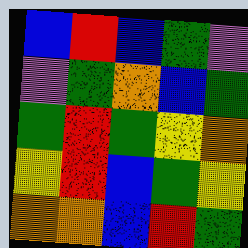[["blue", "red", "blue", "green", "violet"], ["violet", "green", "orange", "blue", "green"], ["green", "red", "green", "yellow", "orange"], ["yellow", "red", "blue", "green", "yellow"], ["orange", "orange", "blue", "red", "green"]]